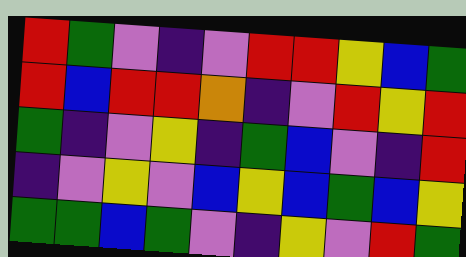[["red", "green", "violet", "indigo", "violet", "red", "red", "yellow", "blue", "green"], ["red", "blue", "red", "red", "orange", "indigo", "violet", "red", "yellow", "red"], ["green", "indigo", "violet", "yellow", "indigo", "green", "blue", "violet", "indigo", "red"], ["indigo", "violet", "yellow", "violet", "blue", "yellow", "blue", "green", "blue", "yellow"], ["green", "green", "blue", "green", "violet", "indigo", "yellow", "violet", "red", "green"]]